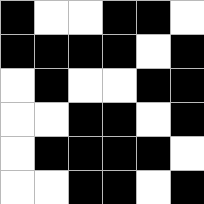[["black", "white", "white", "black", "black", "white"], ["black", "black", "black", "black", "white", "black"], ["white", "black", "white", "white", "black", "black"], ["white", "white", "black", "black", "white", "black"], ["white", "black", "black", "black", "black", "white"], ["white", "white", "black", "black", "white", "black"]]